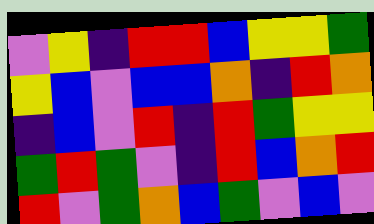[["violet", "yellow", "indigo", "red", "red", "blue", "yellow", "yellow", "green"], ["yellow", "blue", "violet", "blue", "blue", "orange", "indigo", "red", "orange"], ["indigo", "blue", "violet", "red", "indigo", "red", "green", "yellow", "yellow"], ["green", "red", "green", "violet", "indigo", "red", "blue", "orange", "red"], ["red", "violet", "green", "orange", "blue", "green", "violet", "blue", "violet"]]